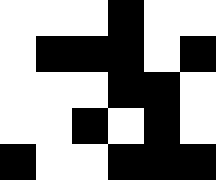[["white", "white", "white", "black", "white", "white"], ["white", "black", "black", "black", "white", "black"], ["white", "white", "white", "black", "black", "white"], ["white", "white", "black", "white", "black", "white"], ["black", "white", "white", "black", "black", "black"]]